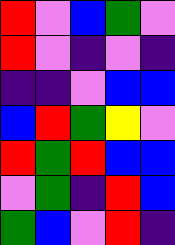[["red", "violet", "blue", "green", "violet"], ["red", "violet", "indigo", "violet", "indigo"], ["indigo", "indigo", "violet", "blue", "blue"], ["blue", "red", "green", "yellow", "violet"], ["red", "green", "red", "blue", "blue"], ["violet", "green", "indigo", "red", "blue"], ["green", "blue", "violet", "red", "indigo"]]